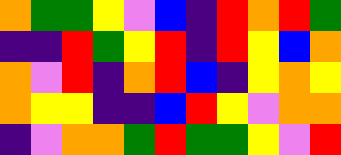[["orange", "green", "green", "yellow", "violet", "blue", "indigo", "red", "orange", "red", "green"], ["indigo", "indigo", "red", "green", "yellow", "red", "indigo", "red", "yellow", "blue", "orange"], ["orange", "violet", "red", "indigo", "orange", "red", "blue", "indigo", "yellow", "orange", "yellow"], ["orange", "yellow", "yellow", "indigo", "indigo", "blue", "red", "yellow", "violet", "orange", "orange"], ["indigo", "violet", "orange", "orange", "green", "red", "green", "green", "yellow", "violet", "red"]]